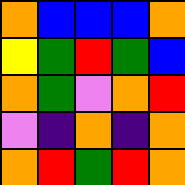[["orange", "blue", "blue", "blue", "orange"], ["yellow", "green", "red", "green", "blue"], ["orange", "green", "violet", "orange", "red"], ["violet", "indigo", "orange", "indigo", "orange"], ["orange", "red", "green", "red", "orange"]]